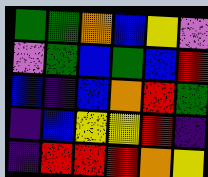[["green", "green", "orange", "blue", "yellow", "violet"], ["violet", "green", "blue", "green", "blue", "red"], ["blue", "indigo", "blue", "orange", "red", "green"], ["indigo", "blue", "yellow", "yellow", "red", "indigo"], ["indigo", "red", "red", "red", "orange", "yellow"]]